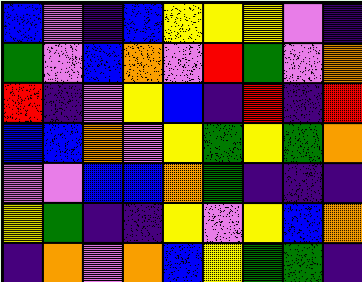[["blue", "violet", "indigo", "blue", "yellow", "yellow", "yellow", "violet", "indigo"], ["green", "violet", "blue", "orange", "violet", "red", "green", "violet", "orange"], ["red", "indigo", "violet", "yellow", "blue", "indigo", "red", "indigo", "red"], ["blue", "blue", "orange", "violet", "yellow", "green", "yellow", "green", "orange"], ["violet", "violet", "blue", "blue", "orange", "green", "indigo", "indigo", "indigo"], ["yellow", "green", "indigo", "indigo", "yellow", "violet", "yellow", "blue", "orange"], ["indigo", "orange", "violet", "orange", "blue", "yellow", "green", "green", "indigo"]]